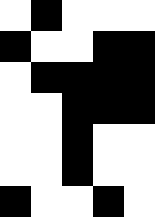[["white", "black", "white", "white", "white"], ["black", "white", "white", "black", "black"], ["white", "black", "black", "black", "black"], ["white", "white", "black", "black", "black"], ["white", "white", "black", "white", "white"], ["white", "white", "black", "white", "white"], ["black", "white", "white", "black", "white"]]